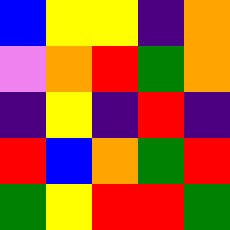[["blue", "yellow", "yellow", "indigo", "orange"], ["violet", "orange", "red", "green", "orange"], ["indigo", "yellow", "indigo", "red", "indigo"], ["red", "blue", "orange", "green", "red"], ["green", "yellow", "red", "red", "green"]]